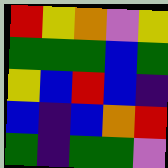[["red", "yellow", "orange", "violet", "yellow"], ["green", "green", "green", "blue", "green"], ["yellow", "blue", "red", "blue", "indigo"], ["blue", "indigo", "blue", "orange", "red"], ["green", "indigo", "green", "green", "violet"]]